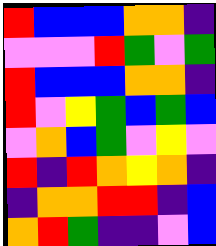[["red", "blue", "blue", "blue", "orange", "orange", "indigo"], ["violet", "violet", "violet", "red", "green", "violet", "green"], ["red", "blue", "blue", "blue", "orange", "orange", "indigo"], ["red", "violet", "yellow", "green", "blue", "green", "blue"], ["violet", "orange", "blue", "green", "violet", "yellow", "violet"], ["red", "indigo", "red", "orange", "yellow", "orange", "indigo"], ["indigo", "orange", "orange", "red", "red", "indigo", "blue"], ["orange", "red", "green", "indigo", "indigo", "violet", "blue"]]